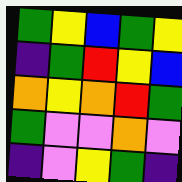[["green", "yellow", "blue", "green", "yellow"], ["indigo", "green", "red", "yellow", "blue"], ["orange", "yellow", "orange", "red", "green"], ["green", "violet", "violet", "orange", "violet"], ["indigo", "violet", "yellow", "green", "indigo"]]